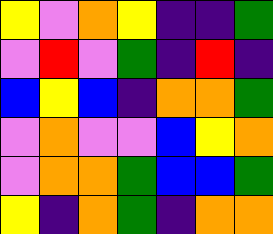[["yellow", "violet", "orange", "yellow", "indigo", "indigo", "green"], ["violet", "red", "violet", "green", "indigo", "red", "indigo"], ["blue", "yellow", "blue", "indigo", "orange", "orange", "green"], ["violet", "orange", "violet", "violet", "blue", "yellow", "orange"], ["violet", "orange", "orange", "green", "blue", "blue", "green"], ["yellow", "indigo", "orange", "green", "indigo", "orange", "orange"]]